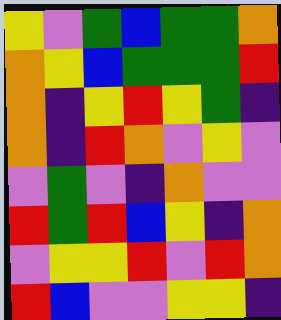[["yellow", "violet", "green", "blue", "green", "green", "orange"], ["orange", "yellow", "blue", "green", "green", "green", "red"], ["orange", "indigo", "yellow", "red", "yellow", "green", "indigo"], ["orange", "indigo", "red", "orange", "violet", "yellow", "violet"], ["violet", "green", "violet", "indigo", "orange", "violet", "violet"], ["red", "green", "red", "blue", "yellow", "indigo", "orange"], ["violet", "yellow", "yellow", "red", "violet", "red", "orange"], ["red", "blue", "violet", "violet", "yellow", "yellow", "indigo"]]